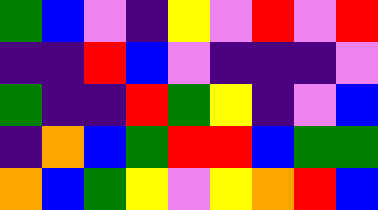[["green", "blue", "violet", "indigo", "yellow", "violet", "red", "violet", "red"], ["indigo", "indigo", "red", "blue", "violet", "indigo", "indigo", "indigo", "violet"], ["green", "indigo", "indigo", "red", "green", "yellow", "indigo", "violet", "blue"], ["indigo", "orange", "blue", "green", "red", "red", "blue", "green", "green"], ["orange", "blue", "green", "yellow", "violet", "yellow", "orange", "red", "blue"]]